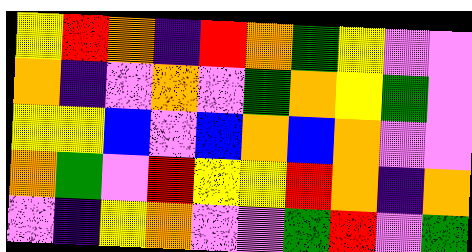[["yellow", "red", "orange", "indigo", "red", "orange", "green", "yellow", "violet", "violet"], ["orange", "indigo", "violet", "orange", "violet", "green", "orange", "yellow", "green", "violet"], ["yellow", "yellow", "blue", "violet", "blue", "orange", "blue", "orange", "violet", "violet"], ["orange", "green", "violet", "red", "yellow", "yellow", "red", "orange", "indigo", "orange"], ["violet", "indigo", "yellow", "orange", "violet", "violet", "green", "red", "violet", "green"]]